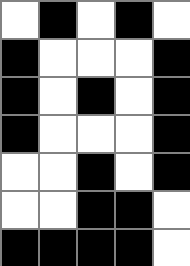[["white", "black", "white", "black", "white"], ["black", "white", "white", "white", "black"], ["black", "white", "black", "white", "black"], ["black", "white", "white", "white", "black"], ["white", "white", "black", "white", "black"], ["white", "white", "black", "black", "white"], ["black", "black", "black", "black", "white"]]